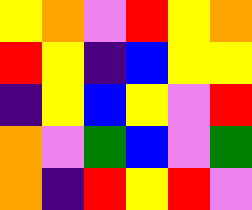[["yellow", "orange", "violet", "red", "yellow", "orange"], ["red", "yellow", "indigo", "blue", "yellow", "yellow"], ["indigo", "yellow", "blue", "yellow", "violet", "red"], ["orange", "violet", "green", "blue", "violet", "green"], ["orange", "indigo", "red", "yellow", "red", "violet"]]